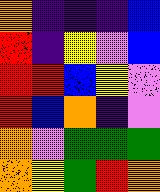[["orange", "indigo", "indigo", "indigo", "blue"], ["red", "indigo", "yellow", "violet", "blue"], ["red", "red", "blue", "yellow", "violet"], ["red", "blue", "orange", "indigo", "violet"], ["orange", "violet", "green", "green", "green"], ["orange", "yellow", "green", "red", "orange"]]